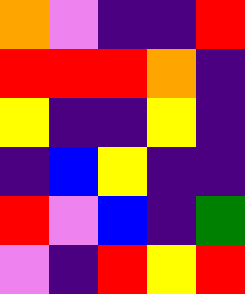[["orange", "violet", "indigo", "indigo", "red"], ["red", "red", "red", "orange", "indigo"], ["yellow", "indigo", "indigo", "yellow", "indigo"], ["indigo", "blue", "yellow", "indigo", "indigo"], ["red", "violet", "blue", "indigo", "green"], ["violet", "indigo", "red", "yellow", "red"]]